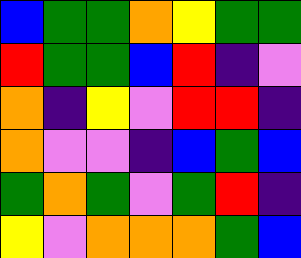[["blue", "green", "green", "orange", "yellow", "green", "green"], ["red", "green", "green", "blue", "red", "indigo", "violet"], ["orange", "indigo", "yellow", "violet", "red", "red", "indigo"], ["orange", "violet", "violet", "indigo", "blue", "green", "blue"], ["green", "orange", "green", "violet", "green", "red", "indigo"], ["yellow", "violet", "orange", "orange", "orange", "green", "blue"]]